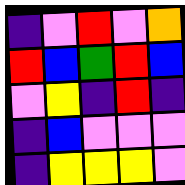[["indigo", "violet", "red", "violet", "orange"], ["red", "blue", "green", "red", "blue"], ["violet", "yellow", "indigo", "red", "indigo"], ["indigo", "blue", "violet", "violet", "violet"], ["indigo", "yellow", "yellow", "yellow", "violet"]]